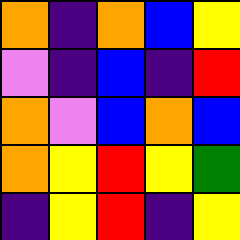[["orange", "indigo", "orange", "blue", "yellow"], ["violet", "indigo", "blue", "indigo", "red"], ["orange", "violet", "blue", "orange", "blue"], ["orange", "yellow", "red", "yellow", "green"], ["indigo", "yellow", "red", "indigo", "yellow"]]